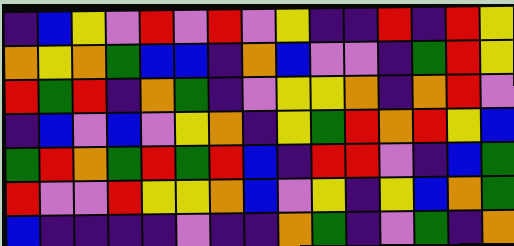[["indigo", "blue", "yellow", "violet", "red", "violet", "red", "violet", "yellow", "indigo", "indigo", "red", "indigo", "red", "yellow"], ["orange", "yellow", "orange", "green", "blue", "blue", "indigo", "orange", "blue", "violet", "violet", "indigo", "green", "red", "yellow"], ["red", "green", "red", "indigo", "orange", "green", "indigo", "violet", "yellow", "yellow", "orange", "indigo", "orange", "red", "violet"], ["indigo", "blue", "violet", "blue", "violet", "yellow", "orange", "indigo", "yellow", "green", "red", "orange", "red", "yellow", "blue"], ["green", "red", "orange", "green", "red", "green", "red", "blue", "indigo", "red", "red", "violet", "indigo", "blue", "green"], ["red", "violet", "violet", "red", "yellow", "yellow", "orange", "blue", "violet", "yellow", "indigo", "yellow", "blue", "orange", "green"], ["blue", "indigo", "indigo", "indigo", "indigo", "violet", "indigo", "indigo", "orange", "green", "indigo", "violet", "green", "indigo", "orange"]]